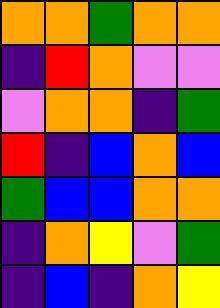[["orange", "orange", "green", "orange", "orange"], ["indigo", "red", "orange", "violet", "violet"], ["violet", "orange", "orange", "indigo", "green"], ["red", "indigo", "blue", "orange", "blue"], ["green", "blue", "blue", "orange", "orange"], ["indigo", "orange", "yellow", "violet", "green"], ["indigo", "blue", "indigo", "orange", "yellow"]]